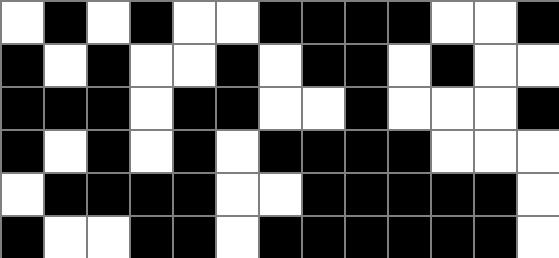[["white", "black", "white", "black", "white", "white", "black", "black", "black", "black", "white", "white", "black"], ["black", "white", "black", "white", "white", "black", "white", "black", "black", "white", "black", "white", "white"], ["black", "black", "black", "white", "black", "black", "white", "white", "black", "white", "white", "white", "black"], ["black", "white", "black", "white", "black", "white", "black", "black", "black", "black", "white", "white", "white"], ["white", "black", "black", "black", "black", "white", "white", "black", "black", "black", "black", "black", "white"], ["black", "white", "white", "black", "black", "white", "black", "black", "black", "black", "black", "black", "white"]]